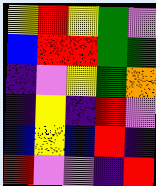[["yellow", "red", "yellow", "green", "violet"], ["blue", "red", "red", "green", "green"], ["indigo", "violet", "yellow", "green", "orange"], ["indigo", "yellow", "indigo", "red", "violet"], ["blue", "yellow", "blue", "red", "indigo"], ["red", "violet", "violet", "indigo", "red"]]